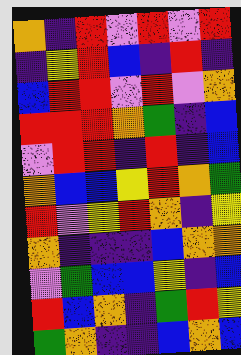[["orange", "indigo", "red", "violet", "red", "violet", "red"], ["indigo", "yellow", "red", "blue", "indigo", "red", "indigo"], ["blue", "red", "red", "violet", "red", "violet", "orange"], ["red", "red", "red", "orange", "green", "indigo", "blue"], ["violet", "red", "red", "indigo", "red", "indigo", "blue"], ["orange", "blue", "blue", "yellow", "red", "orange", "green"], ["red", "violet", "yellow", "red", "orange", "indigo", "yellow"], ["orange", "indigo", "indigo", "indigo", "blue", "orange", "orange"], ["violet", "green", "blue", "blue", "yellow", "indigo", "blue"], ["red", "blue", "orange", "indigo", "green", "red", "yellow"], ["green", "orange", "indigo", "indigo", "blue", "orange", "blue"]]